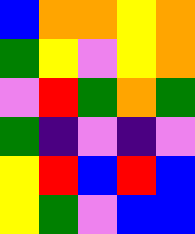[["blue", "orange", "orange", "yellow", "orange"], ["green", "yellow", "violet", "yellow", "orange"], ["violet", "red", "green", "orange", "green"], ["green", "indigo", "violet", "indigo", "violet"], ["yellow", "red", "blue", "red", "blue"], ["yellow", "green", "violet", "blue", "blue"]]